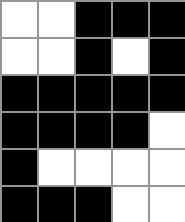[["white", "white", "black", "black", "black"], ["white", "white", "black", "white", "black"], ["black", "black", "black", "black", "black"], ["black", "black", "black", "black", "white"], ["black", "white", "white", "white", "white"], ["black", "black", "black", "white", "white"]]